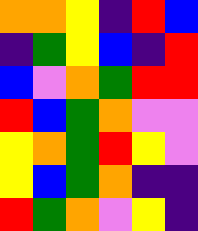[["orange", "orange", "yellow", "indigo", "red", "blue"], ["indigo", "green", "yellow", "blue", "indigo", "red"], ["blue", "violet", "orange", "green", "red", "red"], ["red", "blue", "green", "orange", "violet", "violet"], ["yellow", "orange", "green", "red", "yellow", "violet"], ["yellow", "blue", "green", "orange", "indigo", "indigo"], ["red", "green", "orange", "violet", "yellow", "indigo"]]